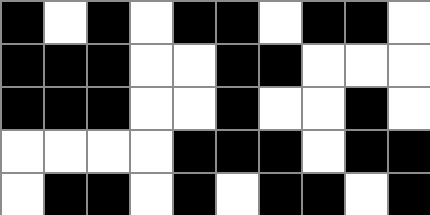[["black", "white", "black", "white", "black", "black", "white", "black", "black", "white"], ["black", "black", "black", "white", "white", "black", "black", "white", "white", "white"], ["black", "black", "black", "white", "white", "black", "white", "white", "black", "white"], ["white", "white", "white", "white", "black", "black", "black", "white", "black", "black"], ["white", "black", "black", "white", "black", "white", "black", "black", "white", "black"]]